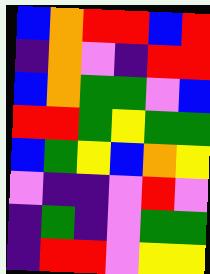[["blue", "orange", "red", "red", "blue", "red"], ["indigo", "orange", "violet", "indigo", "red", "red"], ["blue", "orange", "green", "green", "violet", "blue"], ["red", "red", "green", "yellow", "green", "green"], ["blue", "green", "yellow", "blue", "orange", "yellow"], ["violet", "indigo", "indigo", "violet", "red", "violet"], ["indigo", "green", "indigo", "violet", "green", "green"], ["indigo", "red", "red", "violet", "yellow", "yellow"]]